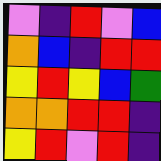[["violet", "indigo", "red", "violet", "blue"], ["orange", "blue", "indigo", "red", "red"], ["yellow", "red", "yellow", "blue", "green"], ["orange", "orange", "red", "red", "indigo"], ["yellow", "red", "violet", "red", "indigo"]]